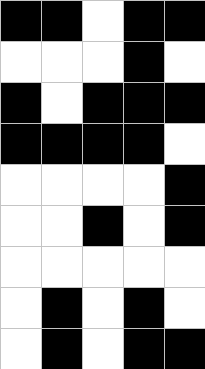[["black", "black", "white", "black", "black"], ["white", "white", "white", "black", "white"], ["black", "white", "black", "black", "black"], ["black", "black", "black", "black", "white"], ["white", "white", "white", "white", "black"], ["white", "white", "black", "white", "black"], ["white", "white", "white", "white", "white"], ["white", "black", "white", "black", "white"], ["white", "black", "white", "black", "black"]]